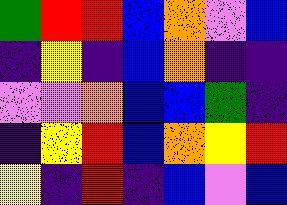[["green", "red", "red", "blue", "orange", "violet", "blue"], ["indigo", "yellow", "indigo", "blue", "orange", "indigo", "indigo"], ["violet", "violet", "orange", "blue", "blue", "green", "indigo"], ["indigo", "yellow", "red", "blue", "orange", "yellow", "red"], ["yellow", "indigo", "red", "indigo", "blue", "violet", "blue"]]